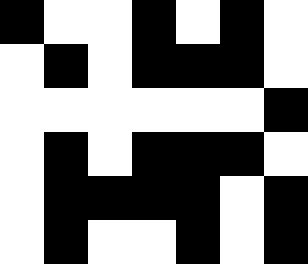[["black", "white", "white", "black", "white", "black", "white"], ["white", "black", "white", "black", "black", "black", "white"], ["white", "white", "white", "white", "white", "white", "black"], ["white", "black", "white", "black", "black", "black", "white"], ["white", "black", "black", "black", "black", "white", "black"], ["white", "black", "white", "white", "black", "white", "black"]]